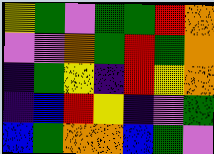[["yellow", "green", "violet", "green", "green", "red", "orange"], ["violet", "violet", "orange", "green", "red", "green", "orange"], ["indigo", "green", "yellow", "indigo", "red", "yellow", "orange"], ["indigo", "blue", "red", "yellow", "indigo", "violet", "green"], ["blue", "green", "orange", "orange", "blue", "green", "violet"]]